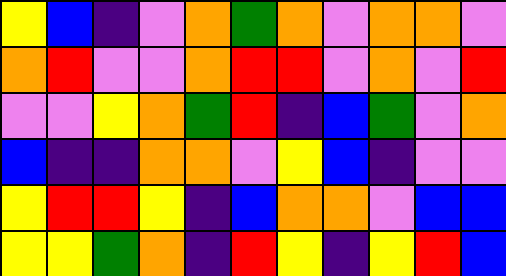[["yellow", "blue", "indigo", "violet", "orange", "green", "orange", "violet", "orange", "orange", "violet"], ["orange", "red", "violet", "violet", "orange", "red", "red", "violet", "orange", "violet", "red"], ["violet", "violet", "yellow", "orange", "green", "red", "indigo", "blue", "green", "violet", "orange"], ["blue", "indigo", "indigo", "orange", "orange", "violet", "yellow", "blue", "indigo", "violet", "violet"], ["yellow", "red", "red", "yellow", "indigo", "blue", "orange", "orange", "violet", "blue", "blue"], ["yellow", "yellow", "green", "orange", "indigo", "red", "yellow", "indigo", "yellow", "red", "blue"]]